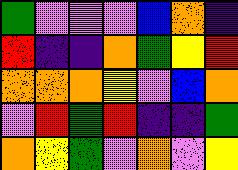[["green", "violet", "violet", "violet", "blue", "orange", "indigo"], ["red", "indigo", "indigo", "orange", "green", "yellow", "red"], ["orange", "orange", "orange", "yellow", "violet", "blue", "orange"], ["violet", "red", "green", "red", "indigo", "indigo", "green"], ["orange", "yellow", "green", "violet", "orange", "violet", "yellow"]]